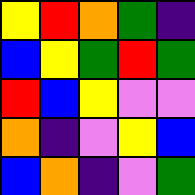[["yellow", "red", "orange", "green", "indigo"], ["blue", "yellow", "green", "red", "green"], ["red", "blue", "yellow", "violet", "violet"], ["orange", "indigo", "violet", "yellow", "blue"], ["blue", "orange", "indigo", "violet", "green"]]